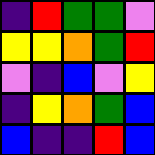[["indigo", "red", "green", "green", "violet"], ["yellow", "yellow", "orange", "green", "red"], ["violet", "indigo", "blue", "violet", "yellow"], ["indigo", "yellow", "orange", "green", "blue"], ["blue", "indigo", "indigo", "red", "blue"]]